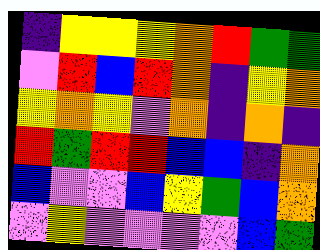[["indigo", "yellow", "yellow", "yellow", "orange", "red", "green", "green"], ["violet", "red", "blue", "red", "orange", "indigo", "yellow", "orange"], ["yellow", "orange", "yellow", "violet", "orange", "indigo", "orange", "indigo"], ["red", "green", "red", "red", "blue", "blue", "indigo", "orange"], ["blue", "violet", "violet", "blue", "yellow", "green", "blue", "orange"], ["violet", "yellow", "violet", "violet", "violet", "violet", "blue", "green"]]